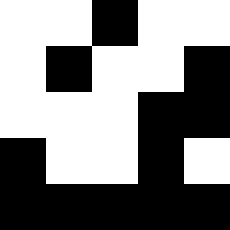[["white", "white", "black", "white", "white"], ["white", "black", "white", "white", "black"], ["white", "white", "white", "black", "black"], ["black", "white", "white", "black", "white"], ["black", "black", "black", "black", "black"]]